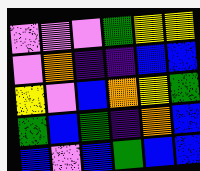[["violet", "violet", "violet", "green", "yellow", "yellow"], ["violet", "orange", "indigo", "indigo", "blue", "blue"], ["yellow", "violet", "blue", "orange", "yellow", "green"], ["green", "blue", "green", "indigo", "orange", "blue"], ["blue", "violet", "blue", "green", "blue", "blue"]]